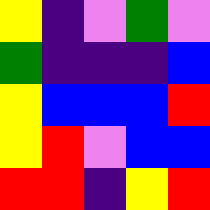[["yellow", "indigo", "violet", "green", "violet"], ["green", "indigo", "indigo", "indigo", "blue"], ["yellow", "blue", "blue", "blue", "red"], ["yellow", "red", "violet", "blue", "blue"], ["red", "red", "indigo", "yellow", "red"]]